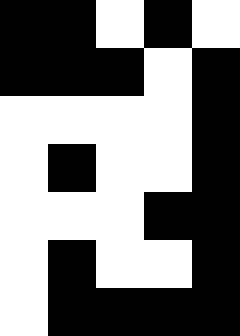[["black", "black", "white", "black", "white"], ["black", "black", "black", "white", "black"], ["white", "white", "white", "white", "black"], ["white", "black", "white", "white", "black"], ["white", "white", "white", "black", "black"], ["white", "black", "white", "white", "black"], ["white", "black", "black", "black", "black"]]